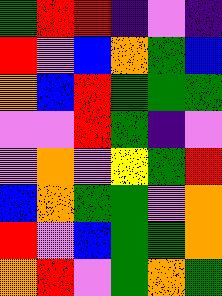[["green", "red", "red", "indigo", "violet", "indigo"], ["red", "violet", "blue", "orange", "green", "blue"], ["orange", "blue", "red", "green", "green", "green"], ["violet", "violet", "red", "green", "indigo", "violet"], ["violet", "orange", "violet", "yellow", "green", "red"], ["blue", "orange", "green", "green", "violet", "orange"], ["red", "violet", "blue", "green", "green", "orange"], ["orange", "red", "violet", "green", "orange", "green"]]